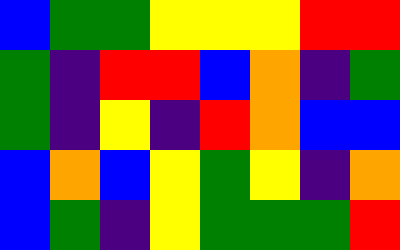[["blue", "green", "green", "yellow", "yellow", "yellow", "red", "red"], ["green", "indigo", "red", "red", "blue", "orange", "indigo", "green"], ["green", "indigo", "yellow", "indigo", "red", "orange", "blue", "blue"], ["blue", "orange", "blue", "yellow", "green", "yellow", "indigo", "orange"], ["blue", "green", "indigo", "yellow", "green", "green", "green", "red"]]